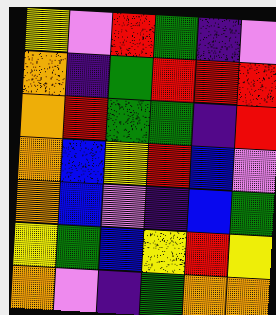[["yellow", "violet", "red", "green", "indigo", "violet"], ["orange", "indigo", "green", "red", "red", "red"], ["orange", "red", "green", "green", "indigo", "red"], ["orange", "blue", "yellow", "red", "blue", "violet"], ["orange", "blue", "violet", "indigo", "blue", "green"], ["yellow", "green", "blue", "yellow", "red", "yellow"], ["orange", "violet", "indigo", "green", "orange", "orange"]]